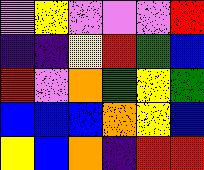[["violet", "yellow", "violet", "violet", "violet", "red"], ["indigo", "indigo", "yellow", "red", "green", "blue"], ["red", "violet", "orange", "green", "yellow", "green"], ["blue", "blue", "blue", "orange", "yellow", "blue"], ["yellow", "blue", "orange", "indigo", "red", "red"]]